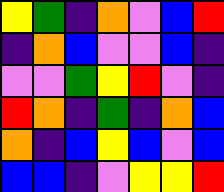[["yellow", "green", "indigo", "orange", "violet", "blue", "red"], ["indigo", "orange", "blue", "violet", "violet", "blue", "indigo"], ["violet", "violet", "green", "yellow", "red", "violet", "indigo"], ["red", "orange", "indigo", "green", "indigo", "orange", "blue"], ["orange", "indigo", "blue", "yellow", "blue", "violet", "blue"], ["blue", "blue", "indigo", "violet", "yellow", "yellow", "red"]]